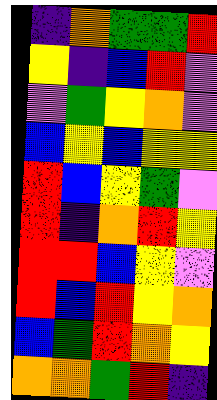[["indigo", "orange", "green", "green", "red"], ["yellow", "indigo", "blue", "red", "violet"], ["violet", "green", "yellow", "orange", "violet"], ["blue", "yellow", "blue", "yellow", "yellow"], ["red", "blue", "yellow", "green", "violet"], ["red", "indigo", "orange", "red", "yellow"], ["red", "red", "blue", "yellow", "violet"], ["red", "blue", "red", "yellow", "orange"], ["blue", "green", "red", "orange", "yellow"], ["orange", "orange", "green", "red", "indigo"]]